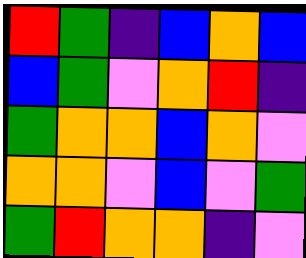[["red", "green", "indigo", "blue", "orange", "blue"], ["blue", "green", "violet", "orange", "red", "indigo"], ["green", "orange", "orange", "blue", "orange", "violet"], ["orange", "orange", "violet", "blue", "violet", "green"], ["green", "red", "orange", "orange", "indigo", "violet"]]